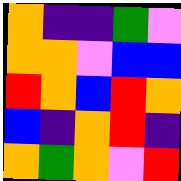[["orange", "indigo", "indigo", "green", "violet"], ["orange", "orange", "violet", "blue", "blue"], ["red", "orange", "blue", "red", "orange"], ["blue", "indigo", "orange", "red", "indigo"], ["orange", "green", "orange", "violet", "red"]]